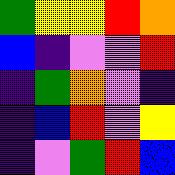[["green", "yellow", "yellow", "red", "orange"], ["blue", "indigo", "violet", "violet", "red"], ["indigo", "green", "orange", "violet", "indigo"], ["indigo", "blue", "red", "violet", "yellow"], ["indigo", "violet", "green", "red", "blue"]]